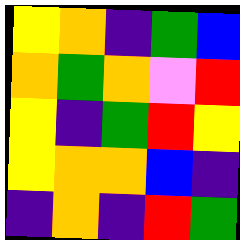[["yellow", "orange", "indigo", "green", "blue"], ["orange", "green", "orange", "violet", "red"], ["yellow", "indigo", "green", "red", "yellow"], ["yellow", "orange", "orange", "blue", "indigo"], ["indigo", "orange", "indigo", "red", "green"]]